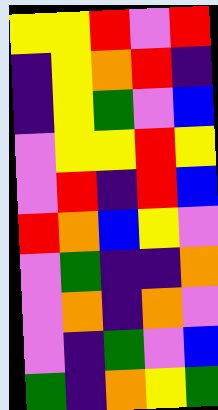[["yellow", "yellow", "red", "violet", "red"], ["indigo", "yellow", "orange", "red", "indigo"], ["indigo", "yellow", "green", "violet", "blue"], ["violet", "yellow", "yellow", "red", "yellow"], ["violet", "red", "indigo", "red", "blue"], ["red", "orange", "blue", "yellow", "violet"], ["violet", "green", "indigo", "indigo", "orange"], ["violet", "orange", "indigo", "orange", "violet"], ["violet", "indigo", "green", "violet", "blue"], ["green", "indigo", "orange", "yellow", "green"]]